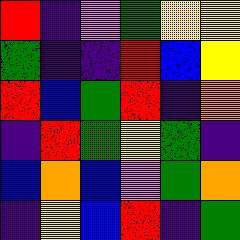[["red", "indigo", "violet", "green", "yellow", "yellow"], ["green", "indigo", "indigo", "red", "blue", "yellow"], ["red", "blue", "green", "red", "indigo", "orange"], ["indigo", "red", "green", "yellow", "green", "indigo"], ["blue", "orange", "blue", "violet", "green", "orange"], ["indigo", "yellow", "blue", "red", "indigo", "green"]]